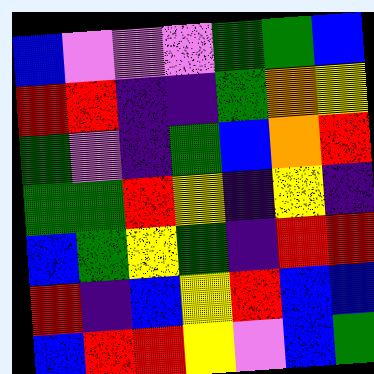[["blue", "violet", "violet", "violet", "green", "green", "blue"], ["red", "red", "indigo", "indigo", "green", "orange", "yellow"], ["green", "violet", "indigo", "green", "blue", "orange", "red"], ["green", "green", "red", "yellow", "indigo", "yellow", "indigo"], ["blue", "green", "yellow", "green", "indigo", "red", "red"], ["red", "indigo", "blue", "yellow", "red", "blue", "blue"], ["blue", "red", "red", "yellow", "violet", "blue", "green"]]